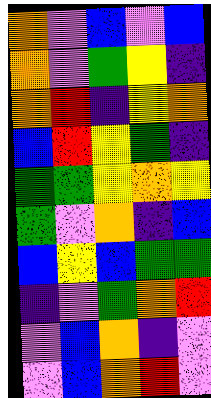[["orange", "violet", "blue", "violet", "blue"], ["orange", "violet", "green", "yellow", "indigo"], ["orange", "red", "indigo", "yellow", "orange"], ["blue", "red", "yellow", "green", "indigo"], ["green", "green", "yellow", "orange", "yellow"], ["green", "violet", "orange", "indigo", "blue"], ["blue", "yellow", "blue", "green", "green"], ["indigo", "violet", "green", "orange", "red"], ["violet", "blue", "orange", "indigo", "violet"], ["violet", "blue", "orange", "red", "violet"]]